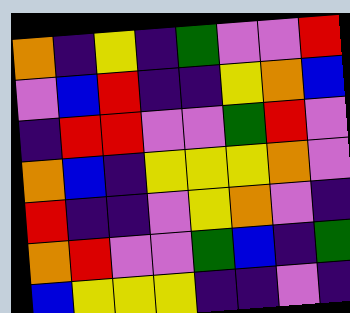[["orange", "indigo", "yellow", "indigo", "green", "violet", "violet", "red"], ["violet", "blue", "red", "indigo", "indigo", "yellow", "orange", "blue"], ["indigo", "red", "red", "violet", "violet", "green", "red", "violet"], ["orange", "blue", "indigo", "yellow", "yellow", "yellow", "orange", "violet"], ["red", "indigo", "indigo", "violet", "yellow", "orange", "violet", "indigo"], ["orange", "red", "violet", "violet", "green", "blue", "indigo", "green"], ["blue", "yellow", "yellow", "yellow", "indigo", "indigo", "violet", "indigo"]]